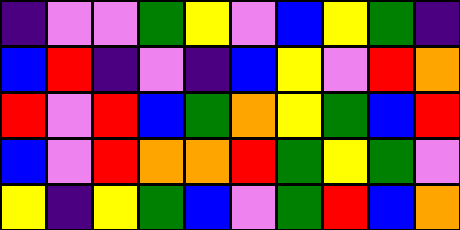[["indigo", "violet", "violet", "green", "yellow", "violet", "blue", "yellow", "green", "indigo"], ["blue", "red", "indigo", "violet", "indigo", "blue", "yellow", "violet", "red", "orange"], ["red", "violet", "red", "blue", "green", "orange", "yellow", "green", "blue", "red"], ["blue", "violet", "red", "orange", "orange", "red", "green", "yellow", "green", "violet"], ["yellow", "indigo", "yellow", "green", "blue", "violet", "green", "red", "blue", "orange"]]